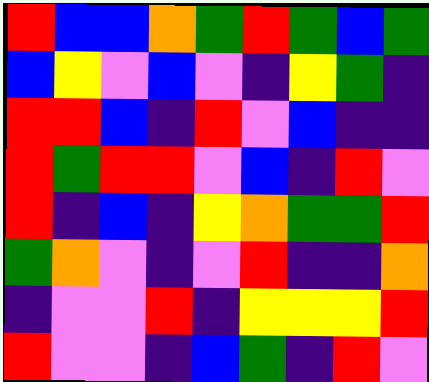[["red", "blue", "blue", "orange", "green", "red", "green", "blue", "green"], ["blue", "yellow", "violet", "blue", "violet", "indigo", "yellow", "green", "indigo"], ["red", "red", "blue", "indigo", "red", "violet", "blue", "indigo", "indigo"], ["red", "green", "red", "red", "violet", "blue", "indigo", "red", "violet"], ["red", "indigo", "blue", "indigo", "yellow", "orange", "green", "green", "red"], ["green", "orange", "violet", "indigo", "violet", "red", "indigo", "indigo", "orange"], ["indigo", "violet", "violet", "red", "indigo", "yellow", "yellow", "yellow", "red"], ["red", "violet", "violet", "indigo", "blue", "green", "indigo", "red", "violet"]]